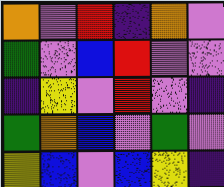[["orange", "violet", "red", "indigo", "orange", "violet"], ["green", "violet", "blue", "red", "violet", "violet"], ["indigo", "yellow", "violet", "red", "violet", "indigo"], ["green", "orange", "blue", "violet", "green", "violet"], ["yellow", "blue", "violet", "blue", "yellow", "indigo"]]